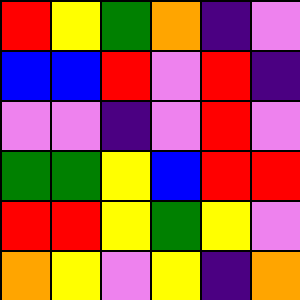[["red", "yellow", "green", "orange", "indigo", "violet"], ["blue", "blue", "red", "violet", "red", "indigo"], ["violet", "violet", "indigo", "violet", "red", "violet"], ["green", "green", "yellow", "blue", "red", "red"], ["red", "red", "yellow", "green", "yellow", "violet"], ["orange", "yellow", "violet", "yellow", "indigo", "orange"]]